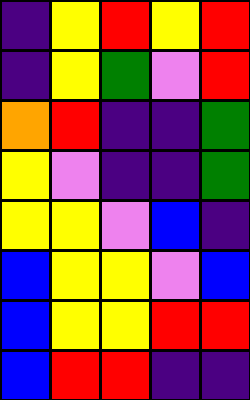[["indigo", "yellow", "red", "yellow", "red"], ["indigo", "yellow", "green", "violet", "red"], ["orange", "red", "indigo", "indigo", "green"], ["yellow", "violet", "indigo", "indigo", "green"], ["yellow", "yellow", "violet", "blue", "indigo"], ["blue", "yellow", "yellow", "violet", "blue"], ["blue", "yellow", "yellow", "red", "red"], ["blue", "red", "red", "indigo", "indigo"]]